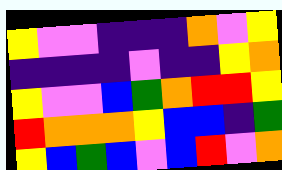[["yellow", "violet", "violet", "indigo", "indigo", "indigo", "orange", "violet", "yellow"], ["indigo", "indigo", "indigo", "indigo", "violet", "indigo", "indigo", "yellow", "orange"], ["yellow", "violet", "violet", "blue", "green", "orange", "red", "red", "yellow"], ["red", "orange", "orange", "orange", "yellow", "blue", "blue", "indigo", "green"], ["yellow", "blue", "green", "blue", "violet", "blue", "red", "violet", "orange"]]